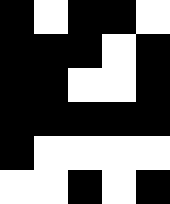[["black", "white", "black", "black", "white"], ["black", "black", "black", "white", "black"], ["black", "black", "white", "white", "black"], ["black", "black", "black", "black", "black"], ["black", "white", "white", "white", "white"], ["white", "white", "black", "white", "black"]]